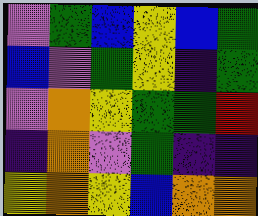[["violet", "green", "blue", "yellow", "blue", "green"], ["blue", "violet", "green", "yellow", "indigo", "green"], ["violet", "orange", "yellow", "green", "green", "red"], ["indigo", "orange", "violet", "green", "indigo", "indigo"], ["yellow", "orange", "yellow", "blue", "orange", "orange"]]